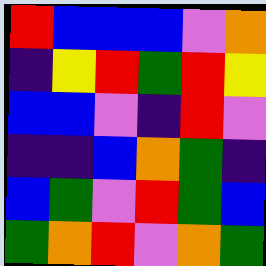[["red", "blue", "blue", "blue", "violet", "orange"], ["indigo", "yellow", "red", "green", "red", "yellow"], ["blue", "blue", "violet", "indigo", "red", "violet"], ["indigo", "indigo", "blue", "orange", "green", "indigo"], ["blue", "green", "violet", "red", "green", "blue"], ["green", "orange", "red", "violet", "orange", "green"]]